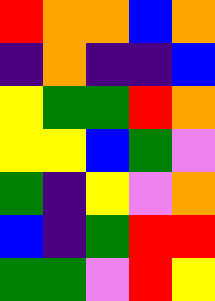[["red", "orange", "orange", "blue", "orange"], ["indigo", "orange", "indigo", "indigo", "blue"], ["yellow", "green", "green", "red", "orange"], ["yellow", "yellow", "blue", "green", "violet"], ["green", "indigo", "yellow", "violet", "orange"], ["blue", "indigo", "green", "red", "red"], ["green", "green", "violet", "red", "yellow"]]